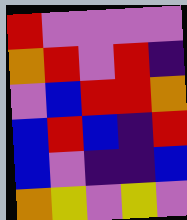[["red", "violet", "violet", "violet", "violet"], ["orange", "red", "violet", "red", "indigo"], ["violet", "blue", "red", "red", "orange"], ["blue", "red", "blue", "indigo", "red"], ["blue", "violet", "indigo", "indigo", "blue"], ["orange", "yellow", "violet", "yellow", "violet"]]